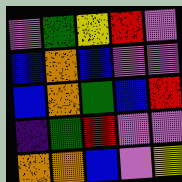[["violet", "green", "yellow", "red", "violet"], ["blue", "orange", "blue", "violet", "violet"], ["blue", "orange", "green", "blue", "red"], ["indigo", "green", "red", "violet", "violet"], ["orange", "orange", "blue", "violet", "yellow"]]